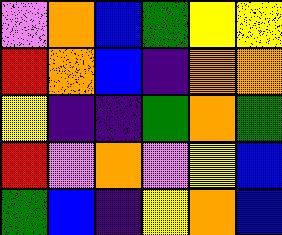[["violet", "orange", "blue", "green", "yellow", "yellow"], ["red", "orange", "blue", "indigo", "orange", "orange"], ["yellow", "indigo", "indigo", "green", "orange", "green"], ["red", "violet", "orange", "violet", "yellow", "blue"], ["green", "blue", "indigo", "yellow", "orange", "blue"]]